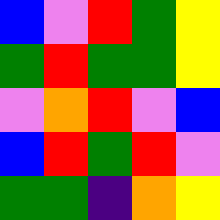[["blue", "violet", "red", "green", "yellow"], ["green", "red", "green", "green", "yellow"], ["violet", "orange", "red", "violet", "blue"], ["blue", "red", "green", "red", "violet"], ["green", "green", "indigo", "orange", "yellow"]]